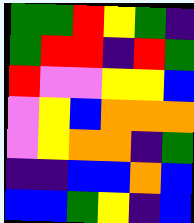[["green", "green", "red", "yellow", "green", "indigo"], ["green", "red", "red", "indigo", "red", "green"], ["red", "violet", "violet", "yellow", "yellow", "blue"], ["violet", "yellow", "blue", "orange", "orange", "orange"], ["violet", "yellow", "orange", "orange", "indigo", "green"], ["indigo", "indigo", "blue", "blue", "orange", "blue"], ["blue", "blue", "green", "yellow", "indigo", "blue"]]